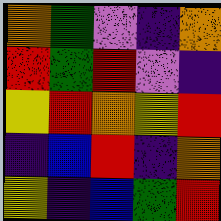[["orange", "green", "violet", "indigo", "orange"], ["red", "green", "red", "violet", "indigo"], ["yellow", "red", "orange", "yellow", "red"], ["indigo", "blue", "red", "indigo", "orange"], ["yellow", "indigo", "blue", "green", "red"]]